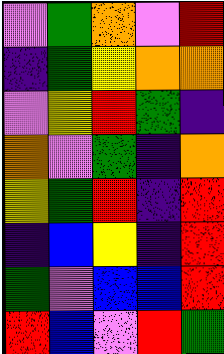[["violet", "green", "orange", "violet", "red"], ["indigo", "green", "yellow", "orange", "orange"], ["violet", "yellow", "red", "green", "indigo"], ["orange", "violet", "green", "indigo", "orange"], ["yellow", "green", "red", "indigo", "red"], ["indigo", "blue", "yellow", "indigo", "red"], ["green", "violet", "blue", "blue", "red"], ["red", "blue", "violet", "red", "green"]]